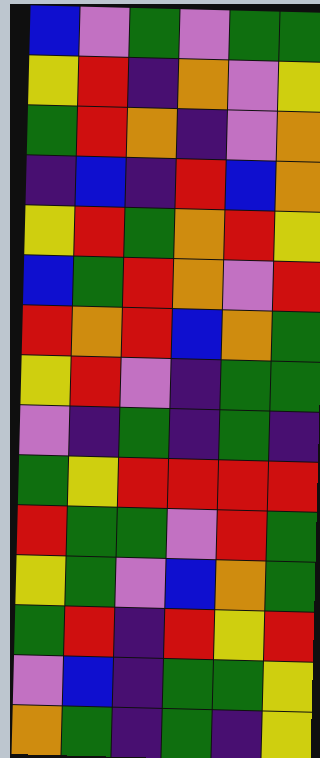[["blue", "violet", "green", "violet", "green", "green"], ["yellow", "red", "indigo", "orange", "violet", "yellow"], ["green", "red", "orange", "indigo", "violet", "orange"], ["indigo", "blue", "indigo", "red", "blue", "orange"], ["yellow", "red", "green", "orange", "red", "yellow"], ["blue", "green", "red", "orange", "violet", "red"], ["red", "orange", "red", "blue", "orange", "green"], ["yellow", "red", "violet", "indigo", "green", "green"], ["violet", "indigo", "green", "indigo", "green", "indigo"], ["green", "yellow", "red", "red", "red", "red"], ["red", "green", "green", "violet", "red", "green"], ["yellow", "green", "violet", "blue", "orange", "green"], ["green", "red", "indigo", "red", "yellow", "red"], ["violet", "blue", "indigo", "green", "green", "yellow"], ["orange", "green", "indigo", "green", "indigo", "yellow"]]